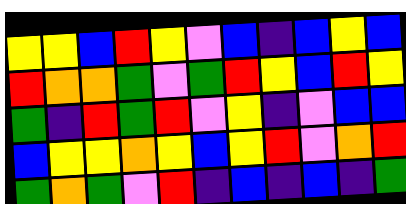[["yellow", "yellow", "blue", "red", "yellow", "violet", "blue", "indigo", "blue", "yellow", "blue"], ["red", "orange", "orange", "green", "violet", "green", "red", "yellow", "blue", "red", "yellow"], ["green", "indigo", "red", "green", "red", "violet", "yellow", "indigo", "violet", "blue", "blue"], ["blue", "yellow", "yellow", "orange", "yellow", "blue", "yellow", "red", "violet", "orange", "red"], ["green", "orange", "green", "violet", "red", "indigo", "blue", "indigo", "blue", "indigo", "green"]]